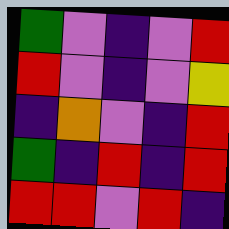[["green", "violet", "indigo", "violet", "red"], ["red", "violet", "indigo", "violet", "yellow"], ["indigo", "orange", "violet", "indigo", "red"], ["green", "indigo", "red", "indigo", "red"], ["red", "red", "violet", "red", "indigo"]]